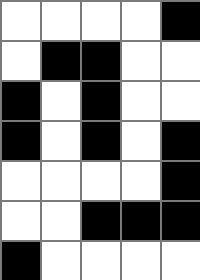[["white", "white", "white", "white", "black"], ["white", "black", "black", "white", "white"], ["black", "white", "black", "white", "white"], ["black", "white", "black", "white", "black"], ["white", "white", "white", "white", "black"], ["white", "white", "black", "black", "black"], ["black", "white", "white", "white", "white"]]